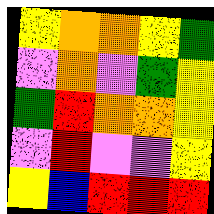[["yellow", "orange", "orange", "yellow", "green"], ["violet", "orange", "violet", "green", "yellow"], ["green", "red", "orange", "orange", "yellow"], ["violet", "red", "violet", "violet", "yellow"], ["yellow", "blue", "red", "red", "red"]]